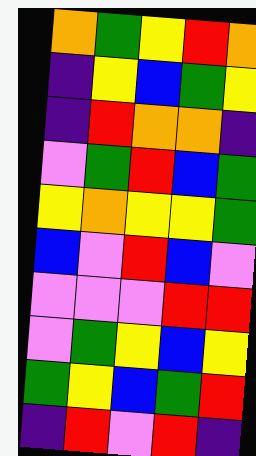[["orange", "green", "yellow", "red", "orange"], ["indigo", "yellow", "blue", "green", "yellow"], ["indigo", "red", "orange", "orange", "indigo"], ["violet", "green", "red", "blue", "green"], ["yellow", "orange", "yellow", "yellow", "green"], ["blue", "violet", "red", "blue", "violet"], ["violet", "violet", "violet", "red", "red"], ["violet", "green", "yellow", "blue", "yellow"], ["green", "yellow", "blue", "green", "red"], ["indigo", "red", "violet", "red", "indigo"]]